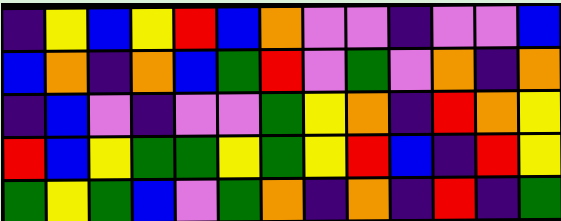[["indigo", "yellow", "blue", "yellow", "red", "blue", "orange", "violet", "violet", "indigo", "violet", "violet", "blue"], ["blue", "orange", "indigo", "orange", "blue", "green", "red", "violet", "green", "violet", "orange", "indigo", "orange"], ["indigo", "blue", "violet", "indigo", "violet", "violet", "green", "yellow", "orange", "indigo", "red", "orange", "yellow"], ["red", "blue", "yellow", "green", "green", "yellow", "green", "yellow", "red", "blue", "indigo", "red", "yellow"], ["green", "yellow", "green", "blue", "violet", "green", "orange", "indigo", "orange", "indigo", "red", "indigo", "green"]]